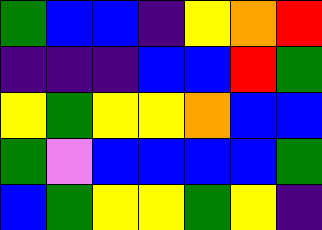[["green", "blue", "blue", "indigo", "yellow", "orange", "red"], ["indigo", "indigo", "indigo", "blue", "blue", "red", "green"], ["yellow", "green", "yellow", "yellow", "orange", "blue", "blue"], ["green", "violet", "blue", "blue", "blue", "blue", "green"], ["blue", "green", "yellow", "yellow", "green", "yellow", "indigo"]]